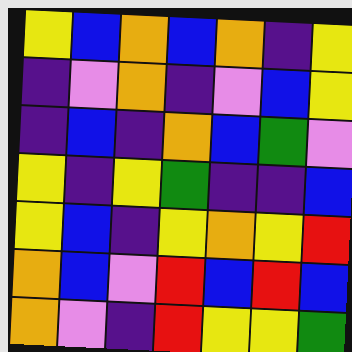[["yellow", "blue", "orange", "blue", "orange", "indigo", "yellow"], ["indigo", "violet", "orange", "indigo", "violet", "blue", "yellow"], ["indigo", "blue", "indigo", "orange", "blue", "green", "violet"], ["yellow", "indigo", "yellow", "green", "indigo", "indigo", "blue"], ["yellow", "blue", "indigo", "yellow", "orange", "yellow", "red"], ["orange", "blue", "violet", "red", "blue", "red", "blue"], ["orange", "violet", "indigo", "red", "yellow", "yellow", "green"]]